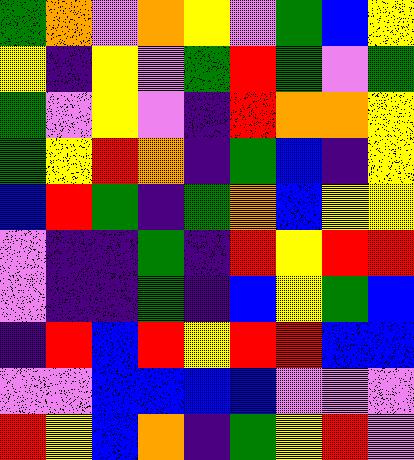[["green", "orange", "violet", "orange", "yellow", "violet", "green", "blue", "yellow"], ["yellow", "indigo", "yellow", "violet", "green", "red", "green", "violet", "green"], ["green", "violet", "yellow", "violet", "indigo", "red", "orange", "orange", "yellow"], ["green", "yellow", "red", "orange", "indigo", "green", "blue", "indigo", "yellow"], ["blue", "red", "green", "indigo", "green", "orange", "blue", "yellow", "yellow"], ["violet", "indigo", "indigo", "green", "indigo", "red", "yellow", "red", "red"], ["violet", "indigo", "indigo", "green", "indigo", "blue", "yellow", "green", "blue"], ["indigo", "red", "blue", "red", "yellow", "red", "red", "blue", "blue"], ["violet", "violet", "blue", "blue", "blue", "blue", "violet", "violet", "violet"], ["red", "yellow", "blue", "orange", "indigo", "green", "yellow", "red", "violet"]]